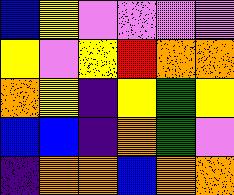[["blue", "yellow", "violet", "violet", "violet", "violet"], ["yellow", "violet", "yellow", "red", "orange", "orange"], ["orange", "yellow", "indigo", "yellow", "green", "yellow"], ["blue", "blue", "indigo", "orange", "green", "violet"], ["indigo", "orange", "orange", "blue", "orange", "orange"]]